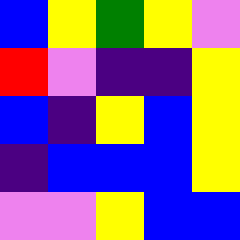[["blue", "yellow", "green", "yellow", "violet"], ["red", "violet", "indigo", "indigo", "yellow"], ["blue", "indigo", "yellow", "blue", "yellow"], ["indigo", "blue", "blue", "blue", "yellow"], ["violet", "violet", "yellow", "blue", "blue"]]